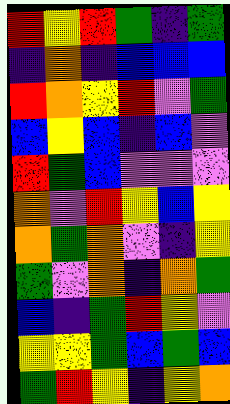[["red", "yellow", "red", "green", "indigo", "green"], ["indigo", "orange", "indigo", "blue", "blue", "blue"], ["red", "orange", "yellow", "red", "violet", "green"], ["blue", "yellow", "blue", "indigo", "blue", "violet"], ["red", "green", "blue", "violet", "violet", "violet"], ["orange", "violet", "red", "yellow", "blue", "yellow"], ["orange", "green", "orange", "violet", "indigo", "yellow"], ["green", "violet", "orange", "indigo", "orange", "green"], ["blue", "indigo", "green", "red", "yellow", "violet"], ["yellow", "yellow", "green", "blue", "green", "blue"], ["green", "red", "yellow", "indigo", "yellow", "orange"]]